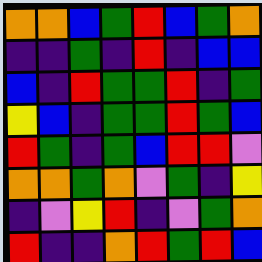[["orange", "orange", "blue", "green", "red", "blue", "green", "orange"], ["indigo", "indigo", "green", "indigo", "red", "indigo", "blue", "blue"], ["blue", "indigo", "red", "green", "green", "red", "indigo", "green"], ["yellow", "blue", "indigo", "green", "green", "red", "green", "blue"], ["red", "green", "indigo", "green", "blue", "red", "red", "violet"], ["orange", "orange", "green", "orange", "violet", "green", "indigo", "yellow"], ["indigo", "violet", "yellow", "red", "indigo", "violet", "green", "orange"], ["red", "indigo", "indigo", "orange", "red", "green", "red", "blue"]]